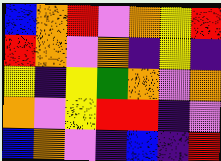[["blue", "orange", "red", "violet", "orange", "yellow", "red"], ["red", "orange", "violet", "orange", "indigo", "yellow", "indigo"], ["yellow", "indigo", "yellow", "green", "orange", "violet", "orange"], ["orange", "violet", "yellow", "red", "red", "indigo", "violet"], ["blue", "orange", "violet", "indigo", "blue", "indigo", "red"]]